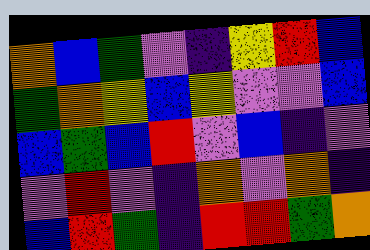[["orange", "blue", "green", "violet", "indigo", "yellow", "red", "blue"], ["green", "orange", "yellow", "blue", "yellow", "violet", "violet", "blue"], ["blue", "green", "blue", "red", "violet", "blue", "indigo", "violet"], ["violet", "red", "violet", "indigo", "orange", "violet", "orange", "indigo"], ["blue", "red", "green", "indigo", "red", "red", "green", "orange"]]